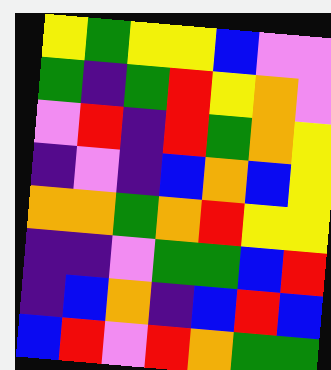[["yellow", "green", "yellow", "yellow", "blue", "violet", "violet"], ["green", "indigo", "green", "red", "yellow", "orange", "violet"], ["violet", "red", "indigo", "red", "green", "orange", "yellow"], ["indigo", "violet", "indigo", "blue", "orange", "blue", "yellow"], ["orange", "orange", "green", "orange", "red", "yellow", "yellow"], ["indigo", "indigo", "violet", "green", "green", "blue", "red"], ["indigo", "blue", "orange", "indigo", "blue", "red", "blue"], ["blue", "red", "violet", "red", "orange", "green", "green"]]